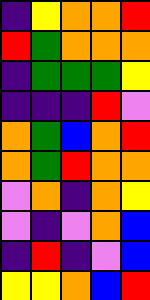[["indigo", "yellow", "orange", "orange", "red"], ["red", "green", "orange", "orange", "orange"], ["indigo", "green", "green", "green", "yellow"], ["indigo", "indigo", "indigo", "red", "violet"], ["orange", "green", "blue", "orange", "red"], ["orange", "green", "red", "orange", "orange"], ["violet", "orange", "indigo", "orange", "yellow"], ["violet", "indigo", "violet", "orange", "blue"], ["indigo", "red", "indigo", "violet", "blue"], ["yellow", "yellow", "orange", "blue", "red"]]